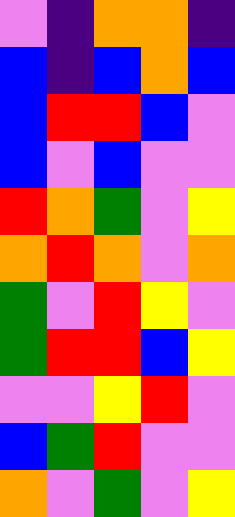[["violet", "indigo", "orange", "orange", "indigo"], ["blue", "indigo", "blue", "orange", "blue"], ["blue", "red", "red", "blue", "violet"], ["blue", "violet", "blue", "violet", "violet"], ["red", "orange", "green", "violet", "yellow"], ["orange", "red", "orange", "violet", "orange"], ["green", "violet", "red", "yellow", "violet"], ["green", "red", "red", "blue", "yellow"], ["violet", "violet", "yellow", "red", "violet"], ["blue", "green", "red", "violet", "violet"], ["orange", "violet", "green", "violet", "yellow"]]